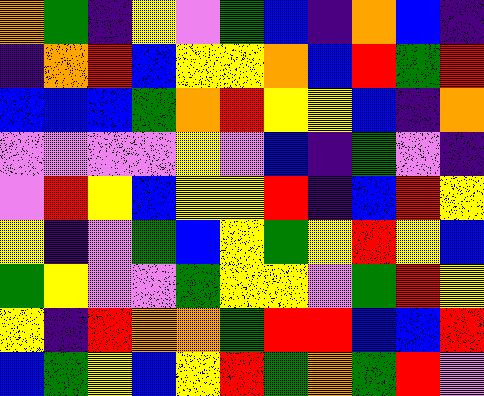[["orange", "green", "indigo", "yellow", "violet", "green", "blue", "indigo", "orange", "blue", "indigo"], ["indigo", "orange", "red", "blue", "yellow", "yellow", "orange", "blue", "red", "green", "red"], ["blue", "blue", "blue", "green", "orange", "red", "yellow", "yellow", "blue", "indigo", "orange"], ["violet", "violet", "violet", "violet", "yellow", "violet", "blue", "indigo", "green", "violet", "indigo"], ["violet", "red", "yellow", "blue", "yellow", "yellow", "red", "indigo", "blue", "red", "yellow"], ["yellow", "indigo", "violet", "green", "blue", "yellow", "green", "yellow", "red", "yellow", "blue"], ["green", "yellow", "violet", "violet", "green", "yellow", "yellow", "violet", "green", "red", "yellow"], ["yellow", "indigo", "red", "orange", "orange", "green", "red", "red", "blue", "blue", "red"], ["blue", "green", "yellow", "blue", "yellow", "red", "green", "orange", "green", "red", "violet"]]